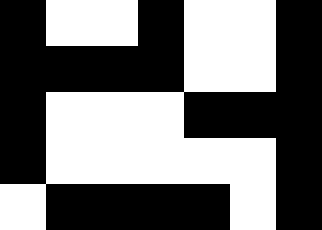[["black", "white", "white", "black", "white", "white", "black"], ["black", "black", "black", "black", "white", "white", "black"], ["black", "white", "white", "white", "black", "black", "black"], ["black", "white", "white", "white", "white", "white", "black"], ["white", "black", "black", "black", "black", "white", "black"]]